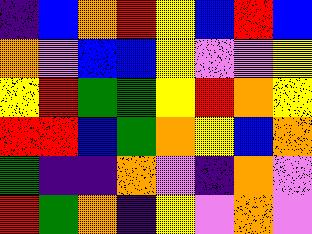[["indigo", "blue", "orange", "red", "yellow", "blue", "red", "blue"], ["orange", "violet", "blue", "blue", "yellow", "violet", "violet", "yellow"], ["yellow", "red", "green", "green", "yellow", "red", "orange", "yellow"], ["red", "red", "blue", "green", "orange", "yellow", "blue", "orange"], ["green", "indigo", "indigo", "orange", "violet", "indigo", "orange", "violet"], ["red", "green", "orange", "indigo", "yellow", "violet", "orange", "violet"]]